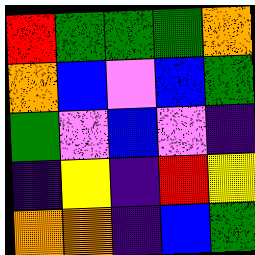[["red", "green", "green", "green", "orange"], ["orange", "blue", "violet", "blue", "green"], ["green", "violet", "blue", "violet", "indigo"], ["indigo", "yellow", "indigo", "red", "yellow"], ["orange", "orange", "indigo", "blue", "green"]]